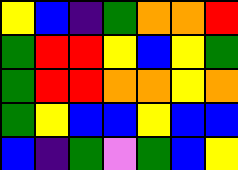[["yellow", "blue", "indigo", "green", "orange", "orange", "red"], ["green", "red", "red", "yellow", "blue", "yellow", "green"], ["green", "red", "red", "orange", "orange", "yellow", "orange"], ["green", "yellow", "blue", "blue", "yellow", "blue", "blue"], ["blue", "indigo", "green", "violet", "green", "blue", "yellow"]]